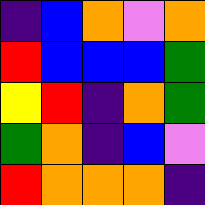[["indigo", "blue", "orange", "violet", "orange"], ["red", "blue", "blue", "blue", "green"], ["yellow", "red", "indigo", "orange", "green"], ["green", "orange", "indigo", "blue", "violet"], ["red", "orange", "orange", "orange", "indigo"]]